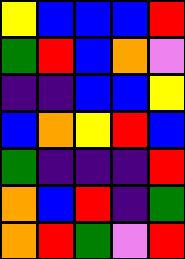[["yellow", "blue", "blue", "blue", "red"], ["green", "red", "blue", "orange", "violet"], ["indigo", "indigo", "blue", "blue", "yellow"], ["blue", "orange", "yellow", "red", "blue"], ["green", "indigo", "indigo", "indigo", "red"], ["orange", "blue", "red", "indigo", "green"], ["orange", "red", "green", "violet", "red"]]